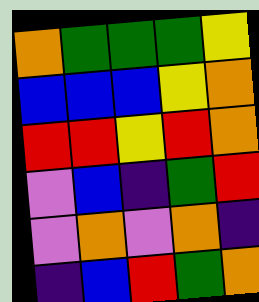[["orange", "green", "green", "green", "yellow"], ["blue", "blue", "blue", "yellow", "orange"], ["red", "red", "yellow", "red", "orange"], ["violet", "blue", "indigo", "green", "red"], ["violet", "orange", "violet", "orange", "indigo"], ["indigo", "blue", "red", "green", "orange"]]